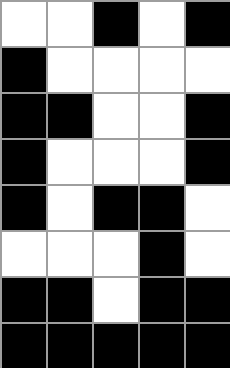[["white", "white", "black", "white", "black"], ["black", "white", "white", "white", "white"], ["black", "black", "white", "white", "black"], ["black", "white", "white", "white", "black"], ["black", "white", "black", "black", "white"], ["white", "white", "white", "black", "white"], ["black", "black", "white", "black", "black"], ["black", "black", "black", "black", "black"]]